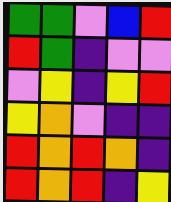[["green", "green", "violet", "blue", "red"], ["red", "green", "indigo", "violet", "violet"], ["violet", "yellow", "indigo", "yellow", "red"], ["yellow", "orange", "violet", "indigo", "indigo"], ["red", "orange", "red", "orange", "indigo"], ["red", "orange", "red", "indigo", "yellow"]]